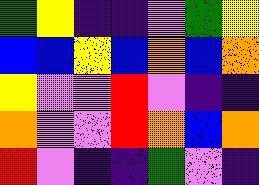[["green", "yellow", "indigo", "indigo", "violet", "green", "yellow"], ["blue", "blue", "yellow", "blue", "orange", "blue", "orange"], ["yellow", "violet", "violet", "red", "violet", "indigo", "indigo"], ["orange", "violet", "violet", "red", "orange", "blue", "orange"], ["red", "violet", "indigo", "indigo", "green", "violet", "indigo"]]